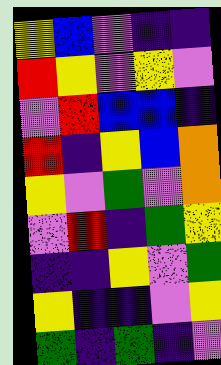[["yellow", "blue", "violet", "indigo", "indigo"], ["red", "yellow", "violet", "yellow", "violet"], ["violet", "red", "blue", "blue", "indigo"], ["red", "indigo", "yellow", "blue", "orange"], ["yellow", "violet", "green", "violet", "orange"], ["violet", "red", "indigo", "green", "yellow"], ["indigo", "indigo", "yellow", "violet", "green"], ["yellow", "indigo", "indigo", "violet", "yellow"], ["green", "indigo", "green", "indigo", "violet"]]